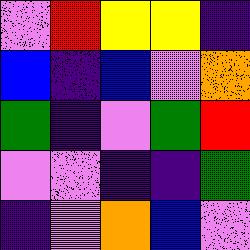[["violet", "red", "yellow", "yellow", "indigo"], ["blue", "indigo", "blue", "violet", "orange"], ["green", "indigo", "violet", "green", "red"], ["violet", "violet", "indigo", "indigo", "green"], ["indigo", "violet", "orange", "blue", "violet"]]